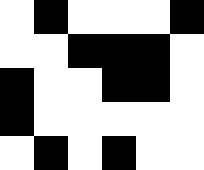[["white", "black", "white", "white", "white", "black"], ["white", "white", "black", "black", "black", "white"], ["black", "white", "white", "black", "black", "white"], ["black", "white", "white", "white", "white", "white"], ["white", "black", "white", "black", "white", "white"]]